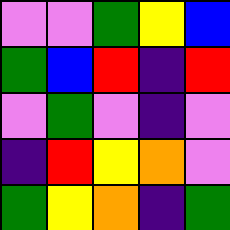[["violet", "violet", "green", "yellow", "blue"], ["green", "blue", "red", "indigo", "red"], ["violet", "green", "violet", "indigo", "violet"], ["indigo", "red", "yellow", "orange", "violet"], ["green", "yellow", "orange", "indigo", "green"]]